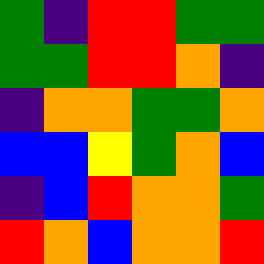[["green", "indigo", "red", "red", "green", "green"], ["green", "green", "red", "red", "orange", "indigo"], ["indigo", "orange", "orange", "green", "green", "orange"], ["blue", "blue", "yellow", "green", "orange", "blue"], ["indigo", "blue", "red", "orange", "orange", "green"], ["red", "orange", "blue", "orange", "orange", "red"]]